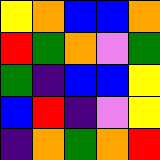[["yellow", "orange", "blue", "blue", "orange"], ["red", "green", "orange", "violet", "green"], ["green", "indigo", "blue", "blue", "yellow"], ["blue", "red", "indigo", "violet", "yellow"], ["indigo", "orange", "green", "orange", "red"]]